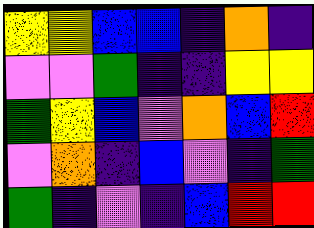[["yellow", "yellow", "blue", "blue", "indigo", "orange", "indigo"], ["violet", "violet", "green", "indigo", "indigo", "yellow", "yellow"], ["green", "yellow", "blue", "violet", "orange", "blue", "red"], ["violet", "orange", "indigo", "blue", "violet", "indigo", "green"], ["green", "indigo", "violet", "indigo", "blue", "red", "red"]]